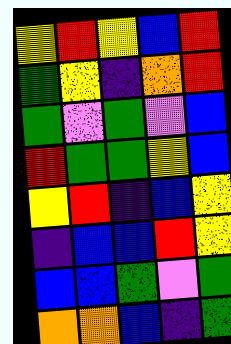[["yellow", "red", "yellow", "blue", "red"], ["green", "yellow", "indigo", "orange", "red"], ["green", "violet", "green", "violet", "blue"], ["red", "green", "green", "yellow", "blue"], ["yellow", "red", "indigo", "blue", "yellow"], ["indigo", "blue", "blue", "red", "yellow"], ["blue", "blue", "green", "violet", "green"], ["orange", "orange", "blue", "indigo", "green"]]